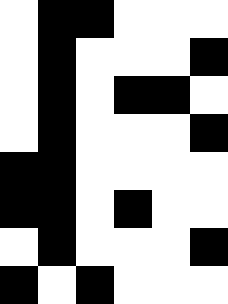[["white", "black", "black", "white", "white", "white"], ["white", "black", "white", "white", "white", "black"], ["white", "black", "white", "black", "black", "white"], ["white", "black", "white", "white", "white", "black"], ["black", "black", "white", "white", "white", "white"], ["black", "black", "white", "black", "white", "white"], ["white", "black", "white", "white", "white", "black"], ["black", "white", "black", "white", "white", "white"]]